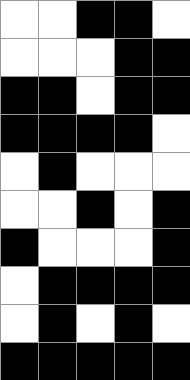[["white", "white", "black", "black", "white"], ["white", "white", "white", "black", "black"], ["black", "black", "white", "black", "black"], ["black", "black", "black", "black", "white"], ["white", "black", "white", "white", "white"], ["white", "white", "black", "white", "black"], ["black", "white", "white", "white", "black"], ["white", "black", "black", "black", "black"], ["white", "black", "white", "black", "white"], ["black", "black", "black", "black", "black"]]